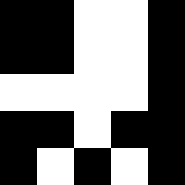[["black", "black", "white", "white", "black"], ["black", "black", "white", "white", "black"], ["white", "white", "white", "white", "black"], ["black", "black", "white", "black", "black"], ["black", "white", "black", "white", "black"]]